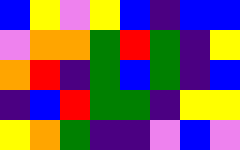[["blue", "yellow", "violet", "yellow", "blue", "indigo", "blue", "blue"], ["violet", "orange", "orange", "green", "red", "green", "indigo", "yellow"], ["orange", "red", "indigo", "green", "blue", "green", "indigo", "blue"], ["indigo", "blue", "red", "green", "green", "indigo", "yellow", "yellow"], ["yellow", "orange", "green", "indigo", "indigo", "violet", "blue", "violet"]]